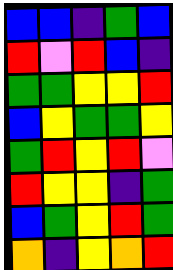[["blue", "blue", "indigo", "green", "blue"], ["red", "violet", "red", "blue", "indigo"], ["green", "green", "yellow", "yellow", "red"], ["blue", "yellow", "green", "green", "yellow"], ["green", "red", "yellow", "red", "violet"], ["red", "yellow", "yellow", "indigo", "green"], ["blue", "green", "yellow", "red", "green"], ["orange", "indigo", "yellow", "orange", "red"]]